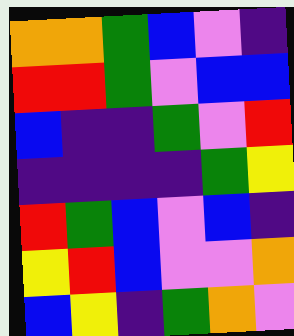[["orange", "orange", "green", "blue", "violet", "indigo"], ["red", "red", "green", "violet", "blue", "blue"], ["blue", "indigo", "indigo", "green", "violet", "red"], ["indigo", "indigo", "indigo", "indigo", "green", "yellow"], ["red", "green", "blue", "violet", "blue", "indigo"], ["yellow", "red", "blue", "violet", "violet", "orange"], ["blue", "yellow", "indigo", "green", "orange", "violet"]]